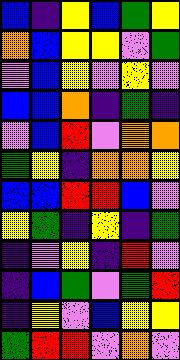[["blue", "indigo", "yellow", "blue", "green", "yellow"], ["orange", "blue", "yellow", "yellow", "violet", "green"], ["violet", "blue", "yellow", "violet", "yellow", "violet"], ["blue", "blue", "orange", "indigo", "green", "indigo"], ["violet", "blue", "red", "violet", "orange", "orange"], ["green", "yellow", "indigo", "orange", "orange", "yellow"], ["blue", "blue", "red", "red", "blue", "violet"], ["yellow", "green", "indigo", "yellow", "indigo", "green"], ["indigo", "violet", "yellow", "indigo", "red", "violet"], ["indigo", "blue", "green", "violet", "green", "red"], ["indigo", "yellow", "violet", "blue", "yellow", "yellow"], ["green", "red", "red", "violet", "orange", "violet"]]